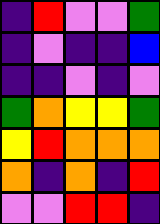[["indigo", "red", "violet", "violet", "green"], ["indigo", "violet", "indigo", "indigo", "blue"], ["indigo", "indigo", "violet", "indigo", "violet"], ["green", "orange", "yellow", "yellow", "green"], ["yellow", "red", "orange", "orange", "orange"], ["orange", "indigo", "orange", "indigo", "red"], ["violet", "violet", "red", "red", "indigo"]]